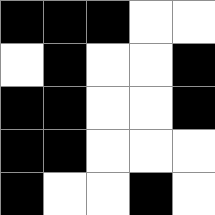[["black", "black", "black", "white", "white"], ["white", "black", "white", "white", "black"], ["black", "black", "white", "white", "black"], ["black", "black", "white", "white", "white"], ["black", "white", "white", "black", "white"]]